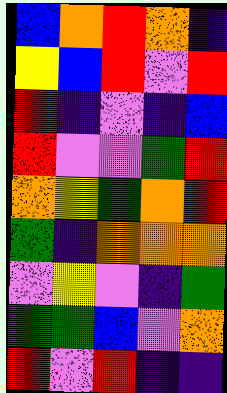[["blue", "orange", "red", "orange", "indigo"], ["yellow", "blue", "red", "violet", "red"], ["red", "indigo", "violet", "indigo", "blue"], ["red", "violet", "violet", "green", "red"], ["orange", "yellow", "green", "orange", "red"], ["green", "indigo", "orange", "orange", "orange"], ["violet", "yellow", "violet", "indigo", "green"], ["green", "green", "blue", "violet", "orange"], ["red", "violet", "red", "indigo", "indigo"]]